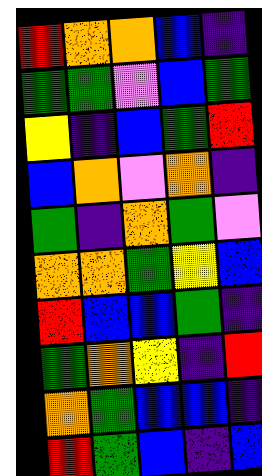[["red", "orange", "orange", "blue", "indigo"], ["green", "green", "violet", "blue", "green"], ["yellow", "indigo", "blue", "green", "red"], ["blue", "orange", "violet", "orange", "indigo"], ["green", "indigo", "orange", "green", "violet"], ["orange", "orange", "green", "yellow", "blue"], ["red", "blue", "blue", "green", "indigo"], ["green", "orange", "yellow", "indigo", "red"], ["orange", "green", "blue", "blue", "indigo"], ["red", "green", "blue", "indigo", "blue"]]